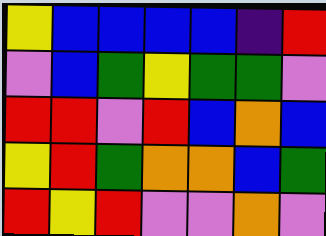[["yellow", "blue", "blue", "blue", "blue", "indigo", "red"], ["violet", "blue", "green", "yellow", "green", "green", "violet"], ["red", "red", "violet", "red", "blue", "orange", "blue"], ["yellow", "red", "green", "orange", "orange", "blue", "green"], ["red", "yellow", "red", "violet", "violet", "orange", "violet"]]